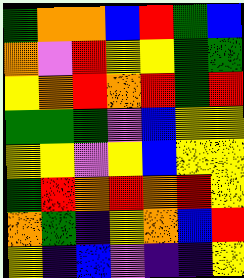[["green", "orange", "orange", "blue", "red", "green", "blue"], ["orange", "violet", "red", "yellow", "yellow", "green", "green"], ["yellow", "orange", "red", "orange", "red", "green", "red"], ["green", "green", "green", "violet", "blue", "yellow", "yellow"], ["yellow", "yellow", "violet", "yellow", "blue", "yellow", "yellow"], ["green", "red", "orange", "red", "orange", "red", "yellow"], ["orange", "green", "indigo", "yellow", "orange", "blue", "red"], ["yellow", "indigo", "blue", "violet", "indigo", "indigo", "yellow"]]